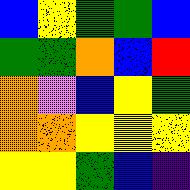[["blue", "yellow", "green", "green", "blue"], ["green", "green", "orange", "blue", "red"], ["orange", "violet", "blue", "yellow", "green"], ["orange", "orange", "yellow", "yellow", "yellow"], ["yellow", "yellow", "green", "blue", "indigo"]]